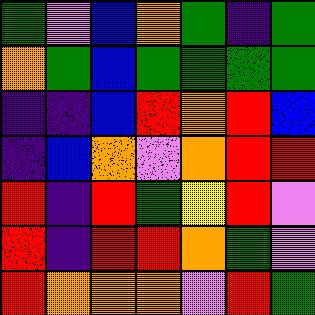[["green", "violet", "blue", "orange", "green", "indigo", "green"], ["orange", "green", "blue", "green", "green", "green", "green"], ["indigo", "indigo", "blue", "red", "orange", "red", "blue"], ["indigo", "blue", "orange", "violet", "orange", "red", "red"], ["red", "indigo", "red", "green", "yellow", "red", "violet"], ["red", "indigo", "red", "red", "orange", "green", "violet"], ["red", "orange", "orange", "orange", "violet", "red", "green"]]